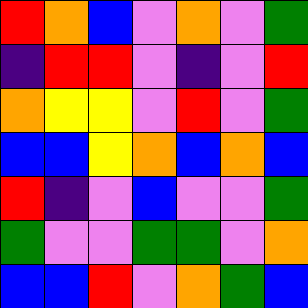[["red", "orange", "blue", "violet", "orange", "violet", "green"], ["indigo", "red", "red", "violet", "indigo", "violet", "red"], ["orange", "yellow", "yellow", "violet", "red", "violet", "green"], ["blue", "blue", "yellow", "orange", "blue", "orange", "blue"], ["red", "indigo", "violet", "blue", "violet", "violet", "green"], ["green", "violet", "violet", "green", "green", "violet", "orange"], ["blue", "blue", "red", "violet", "orange", "green", "blue"]]